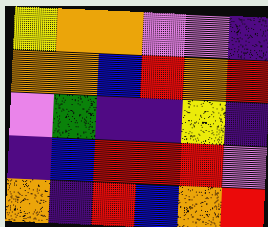[["yellow", "orange", "orange", "violet", "violet", "indigo"], ["orange", "orange", "blue", "red", "orange", "red"], ["violet", "green", "indigo", "indigo", "yellow", "indigo"], ["indigo", "blue", "red", "red", "red", "violet"], ["orange", "indigo", "red", "blue", "orange", "red"]]